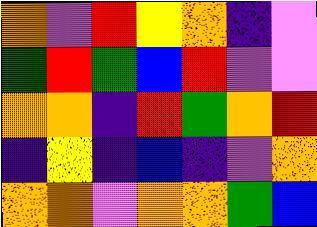[["orange", "violet", "red", "yellow", "orange", "indigo", "violet"], ["green", "red", "green", "blue", "red", "violet", "violet"], ["orange", "orange", "indigo", "red", "green", "orange", "red"], ["indigo", "yellow", "indigo", "blue", "indigo", "violet", "orange"], ["orange", "orange", "violet", "orange", "orange", "green", "blue"]]